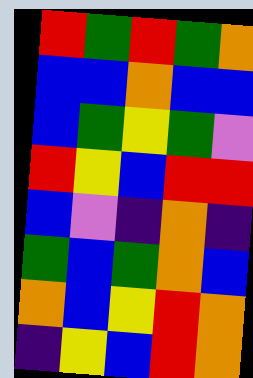[["red", "green", "red", "green", "orange"], ["blue", "blue", "orange", "blue", "blue"], ["blue", "green", "yellow", "green", "violet"], ["red", "yellow", "blue", "red", "red"], ["blue", "violet", "indigo", "orange", "indigo"], ["green", "blue", "green", "orange", "blue"], ["orange", "blue", "yellow", "red", "orange"], ["indigo", "yellow", "blue", "red", "orange"]]